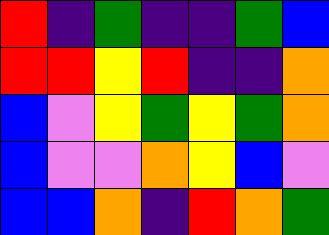[["red", "indigo", "green", "indigo", "indigo", "green", "blue"], ["red", "red", "yellow", "red", "indigo", "indigo", "orange"], ["blue", "violet", "yellow", "green", "yellow", "green", "orange"], ["blue", "violet", "violet", "orange", "yellow", "blue", "violet"], ["blue", "blue", "orange", "indigo", "red", "orange", "green"]]